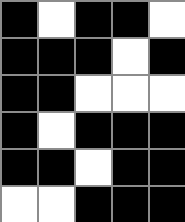[["black", "white", "black", "black", "white"], ["black", "black", "black", "white", "black"], ["black", "black", "white", "white", "white"], ["black", "white", "black", "black", "black"], ["black", "black", "white", "black", "black"], ["white", "white", "black", "black", "black"]]